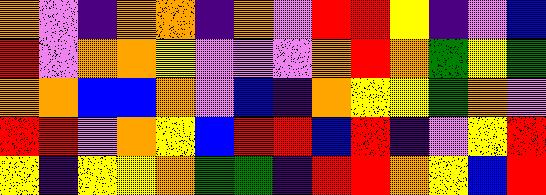[["orange", "violet", "indigo", "orange", "orange", "indigo", "orange", "violet", "red", "red", "yellow", "indigo", "violet", "blue"], ["red", "violet", "orange", "orange", "yellow", "violet", "violet", "violet", "orange", "red", "orange", "green", "yellow", "green"], ["orange", "orange", "blue", "blue", "orange", "violet", "blue", "indigo", "orange", "yellow", "yellow", "green", "orange", "violet"], ["red", "red", "violet", "orange", "yellow", "blue", "red", "red", "blue", "red", "indigo", "violet", "yellow", "red"], ["yellow", "indigo", "yellow", "yellow", "orange", "green", "green", "indigo", "red", "red", "orange", "yellow", "blue", "red"]]